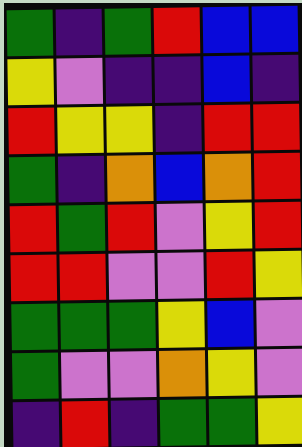[["green", "indigo", "green", "red", "blue", "blue"], ["yellow", "violet", "indigo", "indigo", "blue", "indigo"], ["red", "yellow", "yellow", "indigo", "red", "red"], ["green", "indigo", "orange", "blue", "orange", "red"], ["red", "green", "red", "violet", "yellow", "red"], ["red", "red", "violet", "violet", "red", "yellow"], ["green", "green", "green", "yellow", "blue", "violet"], ["green", "violet", "violet", "orange", "yellow", "violet"], ["indigo", "red", "indigo", "green", "green", "yellow"]]